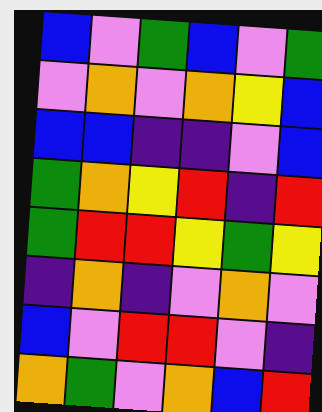[["blue", "violet", "green", "blue", "violet", "green"], ["violet", "orange", "violet", "orange", "yellow", "blue"], ["blue", "blue", "indigo", "indigo", "violet", "blue"], ["green", "orange", "yellow", "red", "indigo", "red"], ["green", "red", "red", "yellow", "green", "yellow"], ["indigo", "orange", "indigo", "violet", "orange", "violet"], ["blue", "violet", "red", "red", "violet", "indigo"], ["orange", "green", "violet", "orange", "blue", "red"]]